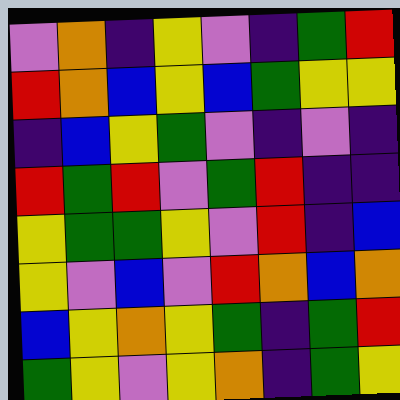[["violet", "orange", "indigo", "yellow", "violet", "indigo", "green", "red"], ["red", "orange", "blue", "yellow", "blue", "green", "yellow", "yellow"], ["indigo", "blue", "yellow", "green", "violet", "indigo", "violet", "indigo"], ["red", "green", "red", "violet", "green", "red", "indigo", "indigo"], ["yellow", "green", "green", "yellow", "violet", "red", "indigo", "blue"], ["yellow", "violet", "blue", "violet", "red", "orange", "blue", "orange"], ["blue", "yellow", "orange", "yellow", "green", "indigo", "green", "red"], ["green", "yellow", "violet", "yellow", "orange", "indigo", "green", "yellow"]]